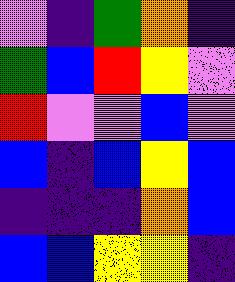[["violet", "indigo", "green", "orange", "indigo"], ["green", "blue", "red", "yellow", "violet"], ["red", "violet", "violet", "blue", "violet"], ["blue", "indigo", "blue", "yellow", "blue"], ["indigo", "indigo", "indigo", "orange", "blue"], ["blue", "blue", "yellow", "yellow", "indigo"]]